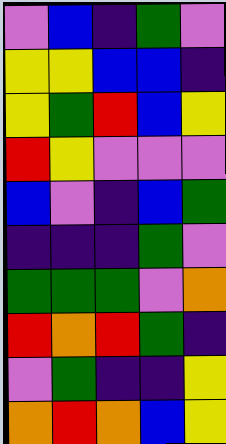[["violet", "blue", "indigo", "green", "violet"], ["yellow", "yellow", "blue", "blue", "indigo"], ["yellow", "green", "red", "blue", "yellow"], ["red", "yellow", "violet", "violet", "violet"], ["blue", "violet", "indigo", "blue", "green"], ["indigo", "indigo", "indigo", "green", "violet"], ["green", "green", "green", "violet", "orange"], ["red", "orange", "red", "green", "indigo"], ["violet", "green", "indigo", "indigo", "yellow"], ["orange", "red", "orange", "blue", "yellow"]]